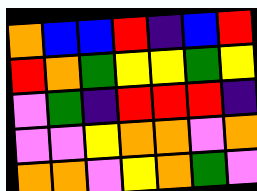[["orange", "blue", "blue", "red", "indigo", "blue", "red"], ["red", "orange", "green", "yellow", "yellow", "green", "yellow"], ["violet", "green", "indigo", "red", "red", "red", "indigo"], ["violet", "violet", "yellow", "orange", "orange", "violet", "orange"], ["orange", "orange", "violet", "yellow", "orange", "green", "violet"]]